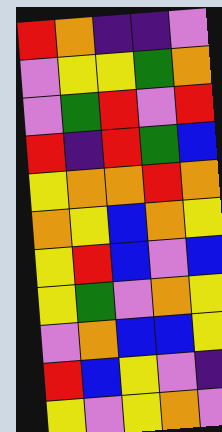[["red", "orange", "indigo", "indigo", "violet"], ["violet", "yellow", "yellow", "green", "orange"], ["violet", "green", "red", "violet", "red"], ["red", "indigo", "red", "green", "blue"], ["yellow", "orange", "orange", "red", "orange"], ["orange", "yellow", "blue", "orange", "yellow"], ["yellow", "red", "blue", "violet", "blue"], ["yellow", "green", "violet", "orange", "yellow"], ["violet", "orange", "blue", "blue", "yellow"], ["red", "blue", "yellow", "violet", "indigo"], ["yellow", "violet", "yellow", "orange", "violet"]]